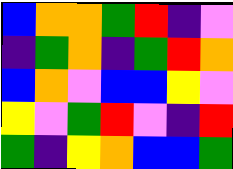[["blue", "orange", "orange", "green", "red", "indigo", "violet"], ["indigo", "green", "orange", "indigo", "green", "red", "orange"], ["blue", "orange", "violet", "blue", "blue", "yellow", "violet"], ["yellow", "violet", "green", "red", "violet", "indigo", "red"], ["green", "indigo", "yellow", "orange", "blue", "blue", "green"]]